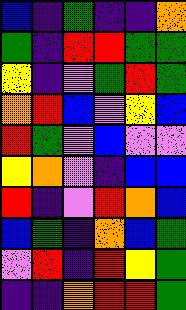[["blue", "indigo", "green", "indigo", "indigo", "orange"], ["green", "indigo", "red", "red", "green", "green"], ["yellow", "indigo", "violet", "green", "red", "green"], ["orange", "red", "blue", "violet", "yellow", "blue"], ["red", "green", "violet", "blue", "violet", "violet"], ["yellow", "orange", "violet", "indigo", "blue", "blue"], ["red", "indigo", "violet", "red", "orange", "blue"], ["blue", "green", "indigo", "orange", "blue", "green"], ["violet", "red", "indigo", "red", "yellow", "green"], ["indigo", "indigo", "orange", "red", "red", "green"]]